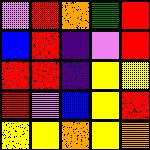[["violet", "red", "orange", "green", "red"], ["blue", "red", "indigo", "violet", "red"], ["red", "red", "indigo", "yellow", "yellow"], ["red", "violet", "blue", "yellow", "red"], ["yellow", "yellow", "orange", "yellow", "orange"]]